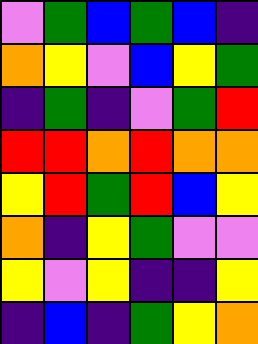[["violet", "green", "blue", "green", "blue", "indigo"], ["orange", "yellow", "violet", "blue", "yellow", "green"], ["indigo", "green", "indigo", "violet", "green", "red"], ["red", "red", "orange", "red", "orange", "orange"], ["yellow", "red", "green", "red", "blue", "yellow"], ["orange", "indigo", "yellow", "green", "violet", "violet"], ["yellow", "violet", "yellow", "indigo", "indigo", "yellow"], ["indigo", "blue", "indigo", "green", "yellow", "orange"]]